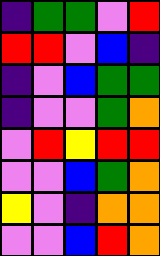[["indigo", "green", "green", "violet", "red"], ["red", "red", "violet", "blue", "indigo"], ["indigo", "violet", "blue", "green", "green"], ["indigo", "violet", "violet", "green", "orange"], ["violet", "red", "yellow", "red", "red"], ["violet", "violet", "blue", "green", "orange"], ["yellow", "violet", "indigo", "orange", "orange"], ["violet", "violet", "blue", "red", "orange"]]